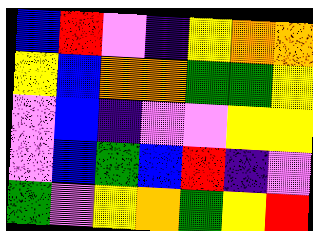[["blue", "red", "violet", "indigo", "yellow", "orange", "orange"], ["yellow", "blue", "orange", "orange", "green", "green", "yellow"], ["violet", "blue", "indigo", "violet", "violet", "yellow", "yellow"], ["violet", "blue", "green", "blue", "red", "indigo", "violet"], ["green", "violet", "yellow", "orange", "green", "yellow", "red"]]